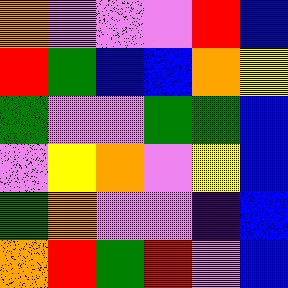[["orange", "violet", "violet", "violet", "red", "blue"], ["red", "green", "blue", "blue", "orange", "yellow"], ["green", "violet", "violet", "green", "green", "blue"], ["violet", "yellow", "orange", "violet", "yellow", "blue"], ["green", "orange", "violet", "violet", "indigo", "blue"], ["orange", "red", "green", "red", "violet", "blue"]]